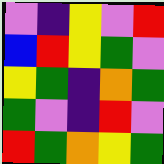[["violet", "indigo", "yellow", "violet", "red"], ["blue", "red", "yellow", "green", "violet"], ["yellow", "green", "indigo", "orange", "green"], ["green", "violet", "indigo", "red", "violet"], ["red", "green", "orange", "yellow", "green"]]